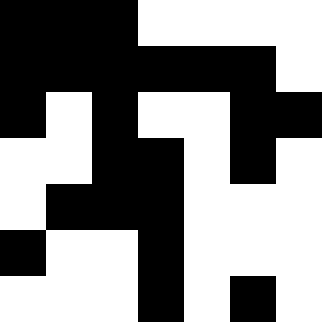[["black", "black", "black", "white", "white", "white", "white"], ["black", "black", "black", "black", "black", "black", "white"], ["black", "white", "black", "white", "white", "black", "black"], ["white", "white", "black", "black", "white", "black", "white"], ["white", "black", "black", "black", "white", "white", "white"], ["black", "white", "white", "black", "white", "white", "white"], ["white", "white", "white", "black", "white", "black", "white"]]